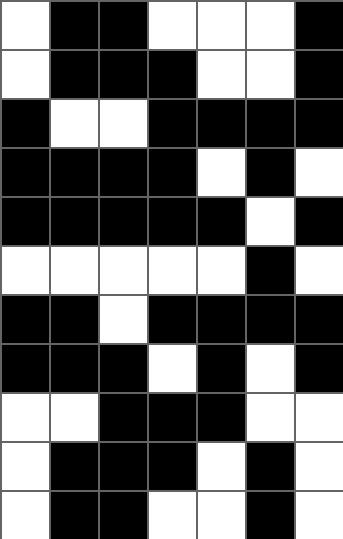[["white", "black", "black", "white", "white", "white", "black"], ["white", "black", "black", "black", "white", "white", "black"], ["black", "white", "white", "black", "black", "black", "black"], ["black", "black", "black", "black", "white", "black", "white"], ["black", "black", "black", "black", "black", "white", "black"], ["white", "white", "white", "white", "white", "black", "white"], ["black", "black", "white", "black", "black", "black", "black"], ["black", "black", "black", "white", "black", "white", "black"], ["white", "white", "black", "black", "black", "white", "white"], ["white", "black", "black", "black", "white", "black", "white"], ["white", "black", "black", "white", "white", "black", "white"]]